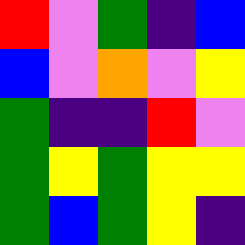[["red", "violet", "green", "indigo", "blue"], ["blue", "violet", "orange", "violet", "yellow"], ["green", "indigo", "indigo", "red", "violet"], ["green", "yellow", "green", "yellow", "yellow"], ["green", "blue", "green", "yellow", "indigo"]]